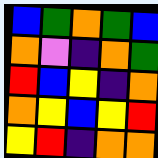[["blue", "green", "orange", "green", "blue"], ["orange", "violet", "indigo", "orange", "green"], ["red", "blue", "yellow", "indigo", "orange"], ["orange", "yellow", "blue", "yellow", "red"], ["yellow", "red", "indigo", "orange", "orange"]]